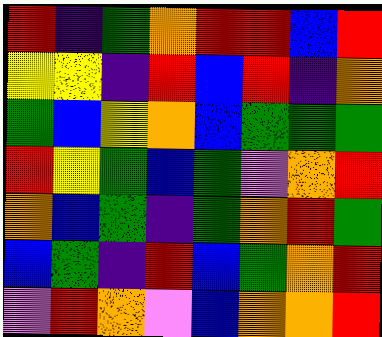[["red", "indigo", "green", "orange", "red", "red", "blue", "red"], ["yellow", "yellow", "indigo", "red", "blue", "red", "indigo", "orange"], ["green", "blue", "yellow", "orange", "blue", "green", "green", "green"], ["red", "yellow", "green", "blue", "green", "violet", "orange", "red"], ["orange", "blue", "green", "indigo", "green", "orange", "red", "green"], ["blue", "green", "indigo", "red", "blue", "green", "orange", "red"], ["violet", "red", "orange", "violet", "blue", "orange", "orange", "red"]]